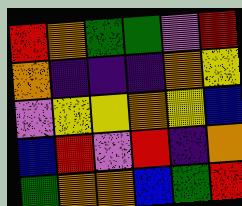[["red", "orange", "green", "green", "violet", "red"], ["orange", "indigo", "indigo", "indigo", "orange", "yellow"], ["violet", "yellow", "yellow", "orange", "yellow", "blue"], ["blue", "red", "violet", "red", "indigo", "orange"], ["green", "orange", "orange", "blue", "green", "red"]]